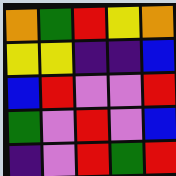[["orange", "green", "red", "yellow", "orange"], ["yellow", "yellow", "indigo", "indigo", "blue"], ["blue", "red", "violet", "violet", "red"], ["green", "violet", "red", "violet", "blue"], ["indigo", "violet", "red", "green", "red"]]